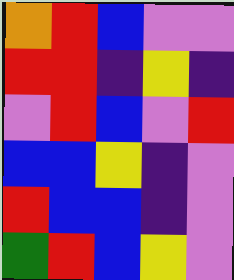[["orange", "red", "blue", "violet", "violet"], ["red", "red", "indigo", "yellow", "indigo"], ["violet", "red", "blue", "violet", "red"], ["blue", "blue", "yellow", "indigo", "violet"], ["red", "blue", "blue", "indigo", "violet"], ["green", "red", "blue", "yellow", "violet"]]